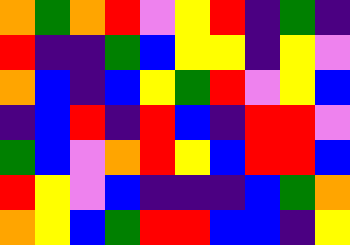[["orange", "green", "orange", "red", "violet", "yellow", "red", "indigo", "green", "indigo"], ["red", "indigo", "indigo", "green", "blue", "yellow", "yellow", "indigo", "yellow", "violet"], ["orange", "blue", "indigo", "blue", "yellow", "green", "red", "violet", "yellow", "blue"], ["indigo", "blue", "red", "indigo", "red", "blue", "indigo", "red", "red", "violet"], ["green", "blue", "violet", "orange", "red", "yellow", "blue", "red", "red", "blue"], ["red", "yellow", "violet", "blue", "indigo", "indigo", "indigo", "blue", "green", "orange"], ["orange", "yellow", "blue", "green", "red", "red", "blue", "blue", "indigo", "yellow"]]